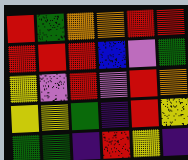[["red", "green", "orange", "orange", "red", "red"], ["red", "red", "red", "blue", "violet", "green"], ["yellow", "violet", "red", "violet", "red", "orange"], ["yellow", "yellow", "green", "indigo", "red", "yellow"], ["green", "green", "indigo", "red", "yellow", "indigo"]]